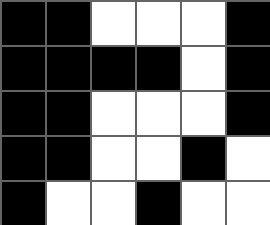[["black", "black", "white", "white", "white", "black"], ["black", "black", "black", "black", "white", "black"], ["black", "black", "white", "white", "white", "black"], ["black", "black", "white", "white", "black", "white"], ["black", "white", "white", "black", "white", "white"]]